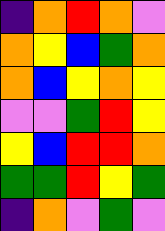[["indigo", "orange", "red", "orange", "violet"], ["orange", "yellow", "blue", "green", "orange"], ["orange", "blue", "yellow", "orange", "yellow"], ["violet", "violet", "green", "red", "yellow"], ["yellow", "blue", "red", "red", "orange"], ["green", "green", "red", "yellow", "green"], ["indigo", "orange", "violet", "green", "violet"]]